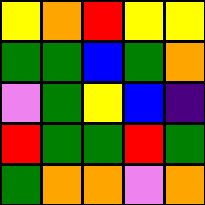[["yellow", "orange", "red", "yellow", "yellow"], ["green", "green", "blue", "green", "orange"], ["violet", "green", "yellow", "blue", "indigo"], ["red", "green", "green", "red", "green"], ["green", "orange", "orange", "violet", "orange"]]